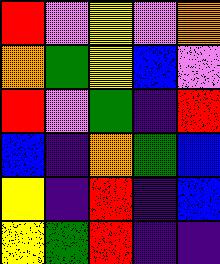[["red", "violet", "yellow", "violet", "orange"], ["orange", "green", "yellow", "blue", "violet"], ["red", "violet", "green", "indigo", "red"], ["blue", "indigo", "orange", "green", "blue"], ["yellow", "indigo", "red", "indigo", "blue"], ["yellow", "green", "red", "indigo", "indigo"]]